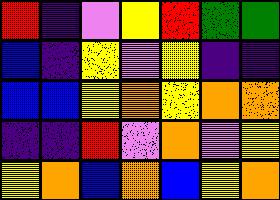[["red", "indigo", "violet", "yellow", "red", "green", "green"], ["blue", "indigo", "yellow", "violet", "yellow", "indigo", "indigo"], ["blue", "blue", "yellow", "orange", "yellow", "orange", "orange"], ["indigo", "indigo", "red", "violet", "orange", "violet", "yellow"], ["yellow", "orange", "blue", "orange", "blue", "yellow", "orange"]]